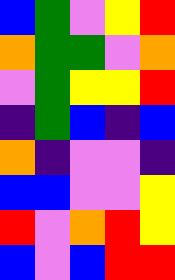[["blue", "green", "violet", "yellow", "red"], ["orange", "green", "green", "violet", "orange"], ["violet", "green", "yellow", "yellow", "red"], ["indigo", "green", "blue", "indigo", "blue"], ["orange", "indigo", "violet", "violet", "indigo"], ["blue", "blue", "violet", "violet", "yellow"], ["red", "violet", "orange", "red", "yellow"], ["blue", "violet", "blue", "red", "red"]]